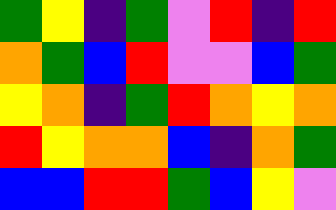[["green", "yellow", "indigo", "green", "violet", "red", "indigo", "red"], ["orange", "green", "blue", "red", "violet", "violet", "blue", "green"], ["yellow", "orange", "indigo", "green", "red", "orange", "yellow", "orange"], ["red", "yellow", "orange", "orange", "blue", "indigo", "orange", "green"], ["blue", "blue", "red", "red", "green", "blue", "yellow", "violet"]]